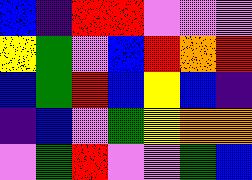[["blue", "indigo", "red", "red", "violet", "violet", "violet"], ["yellow", "green", "violet", "blue", "red", "orange", "red"], ["blue", "green", "red", "blue", "yellow", "blue", "indigo"], ["indigo", "blue", "violet", "green", "yellow", "orange", "orange"], ["violet", "green", "red", "violet", "violet", "green", "blue"]]